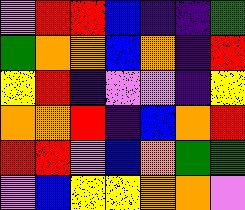[["violet", "red", "red", "blue", "indigo", "indigo", "green"], ["green", "orange", "orange", "blue", "orange", "indigo", "red"], ["yellow", "red", "indigo", "violet", "violet", "indigo", "yellow"], ["orange", "orange", "red", "indigo", "blue", "orange", "red"], ["red", "red", "violet", "blue", "orange", "green", "green"], ["violet", "blue", "yellow", "yellow", "orange", "orange", "violet"]]